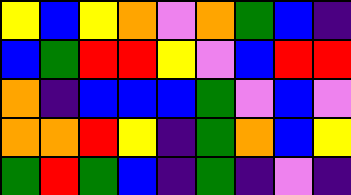[["yellow", "blue", "yellow", "orange", "violet", "orange", "green", "blue", "indigo"], ["blue", "green", "red", "red", "yellow", "violet", "blue", "red", "red"], ["orange", "indigo", "blue", "blue", "blue", "green", "violet", "blue", "violet"], ["orange", "orange", "red", "yellow", "indigo", "green", "orange", "blue", "yellow"], ["green", "red", "green", "blue", "indigo", "green", "indigo", "violet", "indigo"]]